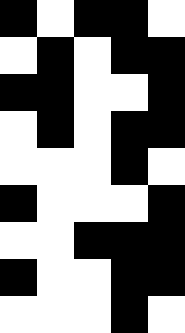[["black", "white", "black", "black", "white"], ["white", "black", "white", "black", "black"], ["black", "black", "white", "white", "black"], ["white", "black", "white", "black", "black"], ["white", "white", "white", "black", "white"], ["black", "white", "white", "white", "black"], ["white", "white", "black", "black", "black"], ["black", "white", "white", "black", "black"], ["white", "white", "white", "black", "white"]]